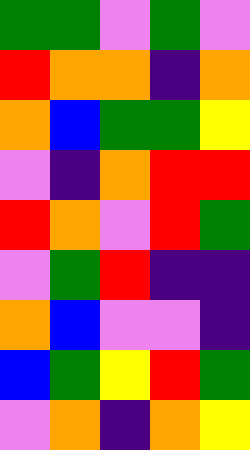[["green", "green", "violet", "green", "violet"], ["red", "orange", "orange", "indigo", "orange"], ["orange", "blue", "green", "green", "yellow"], ["violet", "indigo", "orange", "red", "red"], ["red", "orange", "violet", "red", "green"], ["violet", "green", "red", "indigo", "indigo"], ["orange", "blue", "violet", "violet", "indigo"], ["blue", "green", "yellow", "red", "green"], ["violet", "orange", "indigo", "orange", "yellow"]]